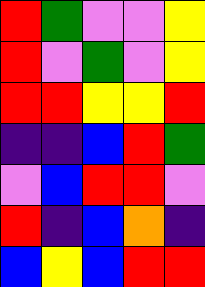[["red", "green", "violet", "violet", "yellow"], ["red", "violet", "green", "violet", "yellow"], ["red", "red", "yellow", "yellow", "red"], ["indigo", "indigo", "blue", "red", "green"], ["violet", "blue", "red", "red", "violet"], ["red", "indigo", "blue", "orange", "indigo"], ["blue", "yellow", "blue", "red", "red"]]